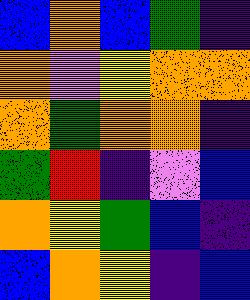[["blue", "orange", "blue", "green", "indigo"], ["orange", "violet", "yellow", "orange", "orange"], ["orange", "green", "orange", "orange", "indigo"], ["green", "red", "indigo", "violet", "blue"], ["orange", "yellow", "green", "blue", "indigo"], ["blue", "orange", "yellow", "indigo", "blue"]]